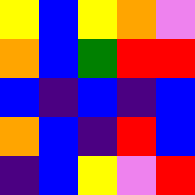[["yellow", "blue", "yellow", "orange", "violet"], ["orange", "blue", "green", "red", "red"], ["blue", "indigo", "blue", "indigo", "blue"], ["orange", "blue", "indigo", "red", "blue"], ["indigo", "blue", "yellow", "violet", "red"]]